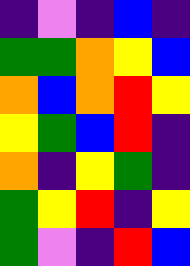[["indigo", "violet", "indigo", "blue", "indigo"], ["green", "green", "orange", "yellow", "blue"], ["orange", "blue", "orange", "red", "yellow"], ["yellow", "green", "blue", "red", "indigo"], ["orange", "indigo", "yellow", "green", "indigo"], ["green", "yellow", "red", "indigo", "yellow"], ["green", "violet", "indigo", "red", "blue"]]